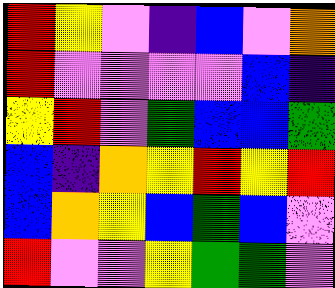[["red", "yellow", "violet", "indigo", "blue", "violet", "orange"], ["red", "violet", "violet", "violet", "violet", "blue", "indigo"], ["yellow", "red", "violet", "green", "blue", "blue", "green"], ["blue", "indigo", "orange", "yellow", "red", "yellow", "red"], ["blue", "orange", "yellow", "blue", "green", "blue", "violet"], ["red", "violet", "violet", "yellow", "green", "green", "violet"]]